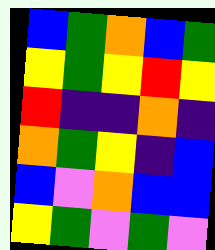[["blue", "green", "orange", "blue", "green"], ["yellow", "green", "yellow", "red", "yellow"], ["red", "indigo", "indigo", "orange", "indigo"], ["orange", "green", "yellow", "indigo", "blue"], ["blue", "violet", "orange", "blue", "blue"], ["yellow", "green", "violet", "green", "violet"]]